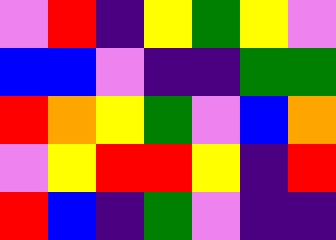[["violet", "red", "indigo", "yellow", "green", "yellow", "violet"], ["blue", "blue", "violet", "indigo", "indigo", "green", "green"], ["red", "orange", "yellow", "green", "violet", "blue", "orange"], ["violet", "yellow", "red", "red", "yellow", "indigo", "red"], ["red", "blue", "indigo", "green", "violet", "indigo", "indigo"]]